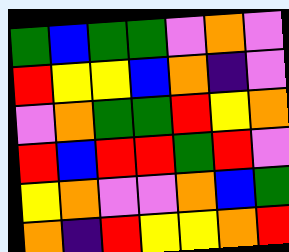[["green", "blue", "green", "green", "violet", "orange", "violet"], ["red", "yellow", "yellow", "blue", "orange", "indigo", "violet"], ["violet", "orange", "green", "green", "red", "yellow", "orange"], ["red", "blue", "red", "red", "green", "red", "violet"], ["yellow", "orange", "violet", "violet", "orange", "blue", "green"], ["orange", "indigo", "red", "yellow", "yellow", "orange", "red"]]